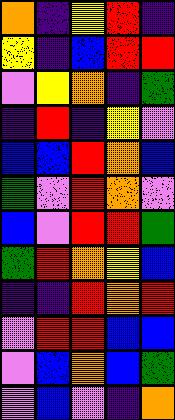[["orange", "indigo", "yellow", "red", "indigo"], ["yellow", "indigo", "blue", "red", "red"], ["violet", "yellow", "orange", "indigo", "green"], ["indigo", "red", "indigo", "yellow", "violet"], ["blue", "blue", "red", "orange", "blue"], ["green", "violet", "red", "orange", "violet"], ["blue", "violet", "red", "red", "green"], ["green", "red", "orange", "yellow", "blue"], ["indigo", "indigo", "red", "orange", "red"], ["violet", "red", "red", "blue", "blue"], ["violet", "blue", "orange", "blue", "green"], ["violet", "blue", "violet", "indigo", "orange"]]